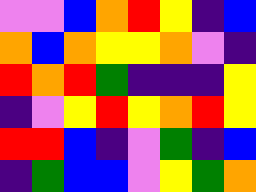[["violet", "violet", "blue", "orange", "red", "yellow", "indigo", "blue"], ["orange", "blue", "orange", "yellow", "yellow", "orange", "violet", "indigo"], ["red", "orange", "red", "green", "indigo", "indigo", "indigo", "yellow"], ["indigo", "violet", "yellow", "red", "yellow", "orange", "red", "yellow"], ["red", "red", "blue", "indigo", "violet", "green", "indigo", "blue"], ["indigo", "green", "blue", "blue", "violet", "yellow", "green", "orange"]]